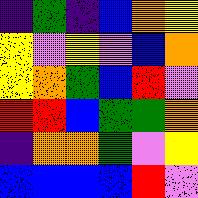[["indigo", "green", "indigo", "blue", "orange", "yellow"], ["yellow", "violet", "yellow", "violet", "blue", "orange"], ["yellow", "orange", "green", "blue", "red", "violet"], ["red", "red", "blue", "green", "green", "orange"], ["indigo", "orange", "orange", "green", "violet", "yellow"], ["blue", "blue", "blue", "blue", "red", "violet"]]